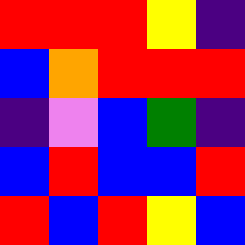[["red", "red", "red", "yellow", "indigo"], ["blue", "orange", "red", "red", "red"], ["indigo", "violet", "blue", "green", "indigo"], ["blue", "red", "blue", "blue", "red"], ["red", "blue", "red", "yellow", "blue"]]